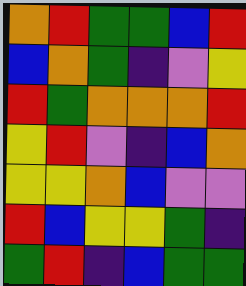[["orange", "red", "green", "green", "blue", "red"], ["blue", "orange", "green", "indigo", "violet", "yellow"], ["red", "green", "orange", "orange", "orange", "red"], ["yellow", "red", "violet", "indigo", "blue", "orange"], ["yellow", "yellow", "orange", "blue", "violet", "violet"], ["red", "blue", "yellow", "yellow", "green", "indigo"], ["green", "red", "indigo", "blue", "green", "green"]]